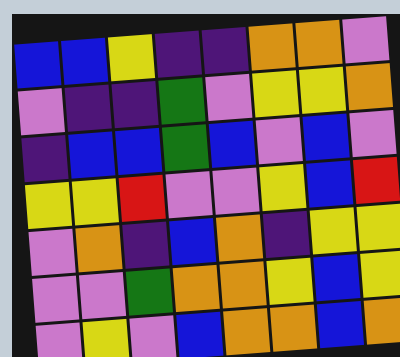[["blue", "blue", "yellow", "indigo", "indigo", "orange", "orange", "violet"], ["violet", "indigo", "indigo", "green", "violet", "yellow", "yellow", "orange"], ["indigo", "blue", "blue", "green", "blue", "violet", "blue", "violet"], ["yellow", "yellow", "red", "violet", "violet", "yellow", "blue", "red"], ["violet", "orange", "indigo", "blue", "orange", "indigo", "yellow", "yellow"], ["violet", "violet", "green", "orange", "orange", "yellow", "blue", "yellow"], ["violet", "yellow", "violet", "blue", "orange", "orange", "blue", "orange"]]